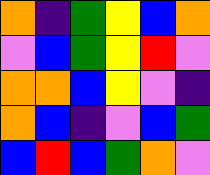[["orange", "indigo", "green", "yellow", "blue", "orange"], ["violet", "blue", "green", "yellow", "red", "violet"], ["orange", "orange", "blue", "yellow", "violet", "indigo"], ["orange", "blue", "indigo", "violet", "blue", "green"], ["blue", "red", "blue", "green", "orange", "violet"]]